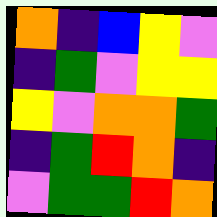[["orange", "indigo", "blue", "yellow", "violet"], ["indigo", "green", "violet", "yellow", "yellow"], ["yellow", "violet", "orange", "orange", "green"], ["indigo", "green", "red", "orange", "indigo"], ["violet", "green", "green", "red", "orange"]]